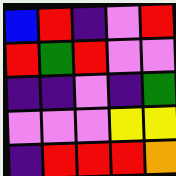[["blue", "red", "indigo", "violet", "red"], ["red", "green", "red", "violet", "violet"], ["indigo", "indigo", "violet", "indigo", "green"], ["violet", "violet", "violet", "yellow", "yellow"], ["indigo", "red", "red", "red", "orange"]]